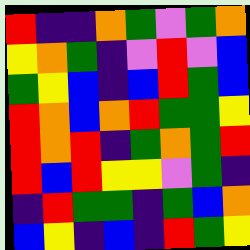[["red", "indigo", "indigo", "orange", "green", "violet", "green", "orange"], ["yellow", "orange", "green", "indigo", "violet", "red", "violet", "blue"], ["green", "yellow", "blue", "indigo", "blue", "red", "green", "blue"], ["red", "orange", "blue", "orange", "red", "green", "green", "yellow"], ["red", "orange", "red", "indigo", "green", "orange", "green", "red"], ["red", "blue", "red", "yellow", "yellow", "violet", "green", "indigo"], ["indigo", "red", "green", "green", "indigo", "green", "blue", "orange"], ["blue", "yellow", "indigo", "blue", "indigo", "red", "green", "yellow"]]